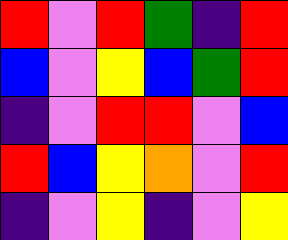[["red", "violet", "red", "green", "indigo", "red"], ["blue", "violet", "yellow", "blue", "green", "red"], ["indigo", "violet", "red", "red", "violet", "blue"], ["red", "blue", "yellow", "orange", "violet", "red"], ["indigo", "violet", "yellow", "indigo", "violet", "yellow"]]